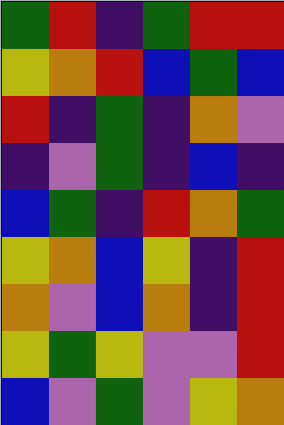[["green", "red", "indigo", "green", "red", "red"], ["yellow", "orange", "red", "blue", "green", "blue"], ["red", "indigo", "green", "indigo", "orange", "violet"], ["indigo", "violet", "green", "indigo", "blue", "indigo"], ["blue", "green", "indigo", "red", "orange", "green"], ["yellow", "orange", "blue", "yellow", "indigo", "red"], ["orange", "violet", "blue", "orange", "indigo", "red"], ["yellow", "green", "yellow", "violet", "violet", "red"], ["blue", "violet", "green", "violet", "yellow", "orange"]]